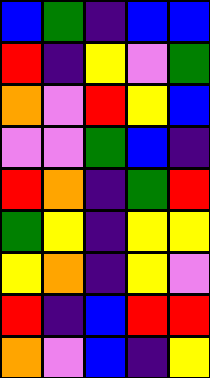[["blue", "green", "indigo", "blue", "blue"], ["red", "indigo", "yellow", "violet", "green"], ["orange", "violet", "red", "yellow", "blue"], ["violet", "violet", "green", "blue", "indigo"], ["red", "orange", "indigo", "green", "red"], ["green", "yellow", "indigo", "yellow", "yellow"], ["yellow", "orange", "indigo", "yellow", "violet"], ["red", "indigo", "blue", "red", "red"], ["orange", "violet", "blue", "indigo", "yellow"]]